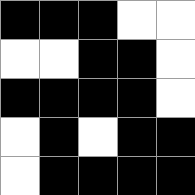[["black", "black", "black", "white", "white"], ["white", "white", "black", "black", "white"], ["black", "black", "black", "black", "white"], ["white", "black", "white", "black", "black"], ["white", "black", "black", "black", "black"]]